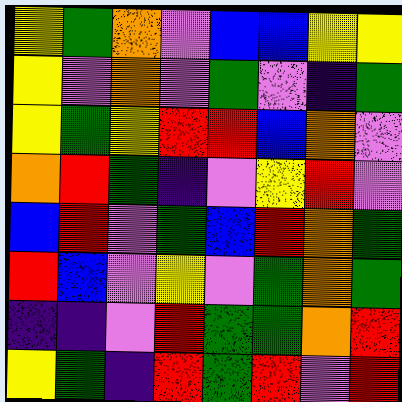[["yellow", "green", "orange", "violet", "blue", "blue", "yellow", "yellow"], ["yellow", "violet", "orange", "violet", "green", "violet", "indigo", "green"], ["yellow", "green", "yellow", "red", "red", "blue", "orange", "violet"], ["orange", "red", "green", "indigo", "violet", "yellow", "red", "violet"], ["blue", "red", "violet", "green", "blue", "red", "orange", "green"], ["red", "blue", "violet", "yellow", "violet", "green", "orange", "green"], ["indigo", "indigo", "violet", "red", "green", "green", "orange", "red"], ["yellow", "green", "indigo", "red", "green", "red", "violet", "red"]]